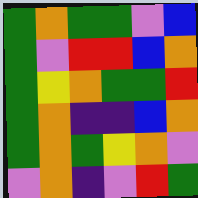[["green", "orange", "green", "green", "violet", "blue"], ["green", "violet", "red", "red", "blue", "orange"], ["green", "yellow", "orange", "green", "green", "red"], ["green", "orange", "indigo", "indigo", "blue", "orange"], ["green", "orange", "green", "yellow", "orange", "violet"], ["violet", "orange", "indigo", "violet", "red", "green"]]